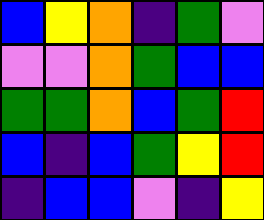[["blue", "yellow", "orange", "indigo", "green", "violet"], ["violet", "violet", "orange", "green", "blue", "blue"], ["green", "green", "orange", "blue", "green", "red"], ["blue", "indigo", "blue", "green", "yellow", "red"], ["indigo", "blue", "blue", "violet", "indigo", "yellow"]]